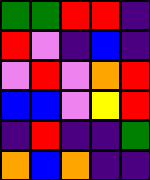[["green", "green", "red", "red", "indigo"], ["red", "violet", "indigo", "blue", "indigo"], ["violet", "red", "violet", "orange", "red"], ["blue", "blue", "violet", "yellow", "red"], ["indigo", "red", "indigo", "indigo", "green"], ["orange", "blue", "orange", "indigo", "indigo"]]